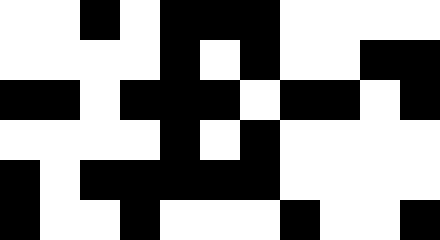[["white", "white", "black", "white", "black", "black", "black", "white", "white", "white", "white"], ["white", "white", "white", "white", "black", "white", "black", "white", "white", "black", "black"], ["black", "black", "white", "black", "black", "black", "white", "black", "black", "white", "black"], ["white", "white", "white", "white", "black", "white", "black", "white", "white", "white", "white"], ["black", "white", "black", "black", "black", "black", "black", "white", "white", "white", "white"], ["black", "white", "white", "black", "white", "white", "white", "black", "white", "white", "black"]]